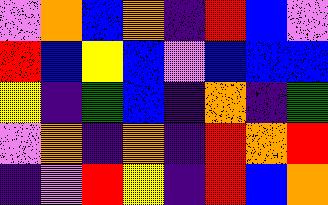[["violet", "orange", "blue", "orange", "indigo", "red", "blue", "violet"], ["red", "blue", "yellow", "blue", "violet", "blue", "blue", "blue"], ["yellow", "indigo", "green", "blue", "indigo", "orange", "indigo", "green"], ["violet", "orange", "indigo", "orange", "indigo", "red", "orange", "red"], ["indigo", "violet", "red", "yellow", "indigo", "red", "blue", "orange"]]